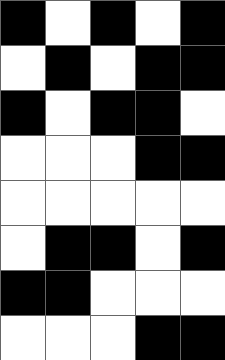[["black", "white", "black", "white", "black"], ["white", "black", "white", "black", "black"], ["black", "white", "black", "black", "white"], ["white", "white", "white", "black", "black"], ["white", "white", "white", "white", "white"], ["white", "black", "black", "white", "black"], ["black", "black", "white", "white", "white"], ["white", "white", "white", "black", "black"]]